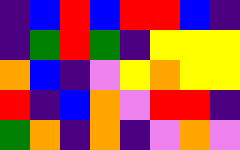[["indigo", "blue", "red", "blue", "red", "red", "blue", "indigo"], ["indigo", "green", "red", "green", "indigo", "yellow", "yellow", "yellow"], ["orange", "blue", "indigo", "violet", "yellow", "orange", "yellow", "yellow"], ["red", "indigo", "blue", "orange", "violet", "red", "red", "indigo"], ["green", "orange", "indigo", "orange", "indigo", "violet", "orange", "violet"]]